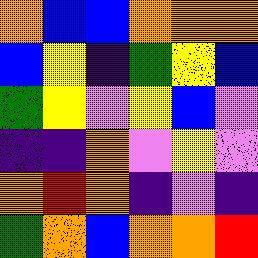[["orange", "blue", "blue", "orange", "orange", "orange"], ["blue", "yellow", "indigo", "green", "yellow", "blue"], ["green", "yellow", "violet", "yellow", "blue", "violet"], ["indigo", "indigo", "orange", "violet", "yellow", "violet"], ["orange", "red", "orange", "indigo", "violet", "indigo"], ["green", "orange", "blue", "orange", "orange", "red"]]